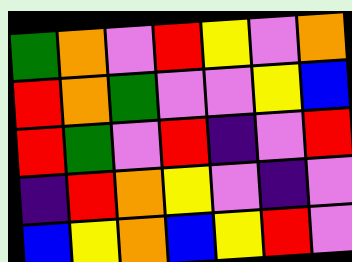[["green", "orange", "violet", "red", "yellow", "violet", "orange"], ["red", "orange", "green", "violet", "violet", "yellow", "blue"], ["red", "green", "violet", "red", "indigo", "violet", "red"], ["indigo", "red", "orange", "yellow", "violet", "indigo", "violet"], ["blue", "yellow", "orange", "blue", "yellow", "red", "violet"]]